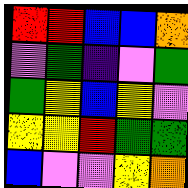[["red", "red", "blue", "blue", "orange"], ["violet", "green", "indigo", "violet", "green"], ["green", "yellow", "blue", "yellow", "violet"], ["yellow", "yellow", "red", "green", "green"], ["blue", "violet", "violet", "yellow", "orange"]]